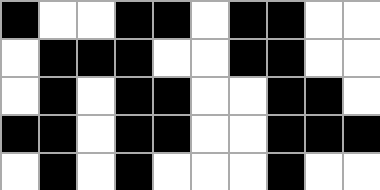[["black", "white", "white", "black", "black", "white", "black", "black", "white", "white"], ["white", "black", "black", "black", "white", "white", "black", "black", "white", "white"], ["white", "black", "white", "black", "black", "white", "white", "black", "black", "white"], ["black", "black", "white", "black", "black", "white", "white", "black", "black", "black"], ["white", "black", "white", "black", "white", "white", "white", "black", "white", "white"]]